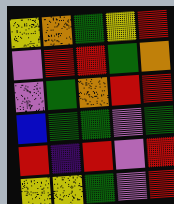[["yellow", "orange", "green", "yellow", "red"], ["violet", "red", "red", "green", "orange"], ["violet", "green", "orange", "red", "red"], ["blue", "green", "green", "violet", "green"], ["red", "indigo", "red", "violet", "red"], ["yellow", "yellow", "green", "violet", "red"]]